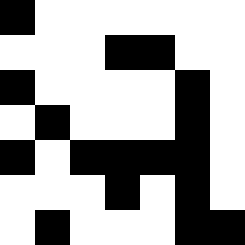[["black", "white", "white", "white", "white", "white", "white"], ["white", "white", "white", "black", "black", "white", "white"], ["black", "white", "white", "white", "white", "black", "white"], ["white", "black", "white", "white", "white", "black", "white"], ["black", "white", "black", "black", "black", "black", "white"], ["white", "white", "white", "black", "white", "black", "white"], ["white", "black", "white", "white", "white", "black", "black"]]